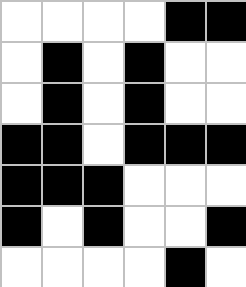[["white", "white", "white", "white", "black", "black"], ["white", "black", "white", "black", "white", "white"], ["white", "black", "white", "black", "white", "white"], ["black", "black", "white", "black", "black", "black"], ["black", "black", "black", "white", "white", "white"], ["black", "white", "black", "white", "white", "black"], ["white", "white", "white", "white", "black", "white"]]